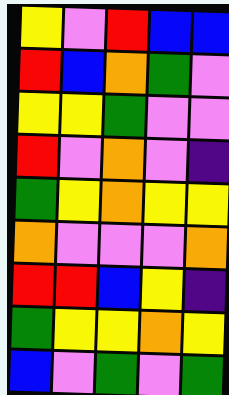[["yellow", "violet", "red", "blue", "blue"], ["red", "blue", "orange", "green", "violet"], ["yellow", "yellow", "green", "violet", "violet"], ["red", "violet", "orange", "violet", "indigo"], ["green", "yellow", "orange", "yellow", "yellow"], ["orange", "violet", "violet", "violet", "orange"], ["red", "red", "blue", "yellow", "indigo"], ["green", "yellow", "yellow", "orange", "yellow"], ["blue", "violet", "green", "violet", "green"]]